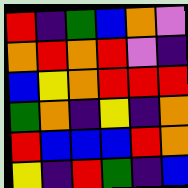[["red", "indigo", "green", "blue", "orange", "violet"], ["orange", "red", "orange", "red", "violet", "indigo"], ["blue", "yellow", "orange", "red", "red", "red"], ["green", "orange", "indigo", "yellow", "indigo", "orange"], ["red", "blue", "blue", "blue", "red", "orange"], ["yellow", "indigo", "red", "green", "indigo", "blue"]]